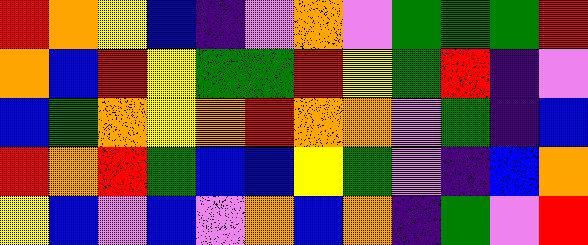[["red", "orange", "yellow", "blue", "indigo", "violet", "orange", "violet", "green", "green", "green", "red"], ["orange", "blue", "red", "yellow", "green", "green", "red", "yellow", "green", "red", "indigo", "violet"], ["blue", "green", "orange", "yellow", "orange", "red", "orange", "orange", "violet", "green", "indigo", "blue"], ["red", "orange", "red", "green", "blue", "blue", "yellow", "green", "violet", "indigo", "blue", "orange"], ["yellow", "blue", "violet", "blue", "violet", "orange", "blue", "orange", "indigo", "green", "violet", "red"]]